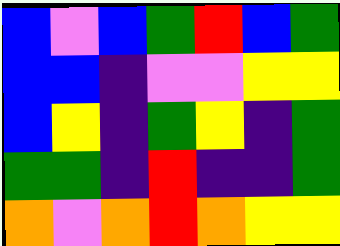[["blue", "violet", "blue", "green", "red", "blue", "green"], ["blue", "blue", "indigo", "violet", "violet", "yellow", "yellow"], ["blue", "yellow", "indigo", "green", "yellow", "indigo", "green"], ["green", "green", "indigo", "red", "indigo", "indigo", "green"], ["orange", "violet", "orange", "red", "orange", "yellow", "yellow"]]